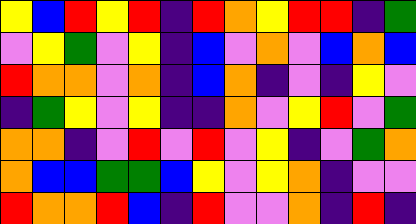[["yellow", "blue", "red", "yellow", "red", "indigo", "red", "orange", "yellow", "red", "red", "indigo", "green"], ["violet", "yellow", "green", "violet", "yellow", "indigo", "blue", "violet", "orange", "violet", "blue", "orange", "blue"], ["red", "orange", "orange", "violet", "orange", "indigo", "blue", "orange", "indigo", "violet", "indigo", "yellow", "violet"], ["indigo", "green", "yellow", "violet", "yellow", "indigo", "indigo", "orange", "violet", "yellow", "red", "violet", "green"], ["orange", "orange", "indigo", "violet", "red", "violet", "red", "violet", "yellow", "indigo", "violet", "green", "orange"], ["orange", "blue", "blue", "green", "green", "blue", "yellow", "violet", "yellow", "orange", "indigo", "violet", "violet"], ["red", "orange", "orange", "red", "blue", "indigo", "red", "violet", "violet", "orange", "indigo", "red", "indigo"]]